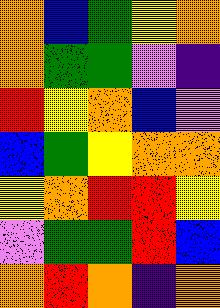[["orange", "blue", "green", "yellow", "orange"], ["orange", "green", "green", "violet", "indigo"], ["red", "yellow", "orange", "blue", "violet"], ["blue", "green", "yellow", "orange", "orange"], ["yellow", "orange", "red", "red", "yellow"], ["violet", "green", "green", "red", "blue"], ["orange", "red", "orange", "indigo", "orange"]]